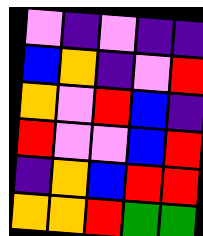[["violet", "indigo", "violet", "indigo", "indigo"], ["blue", "orange", "indigo", "violet", "red"], ["orange", "violet", "red", "blue", "indigo"], ["red", "violet", "violet", "blue", "red"], ["indigo", "orange", "blue", "red", "red"], ["orange", "orange", "red", "green", "green"]]